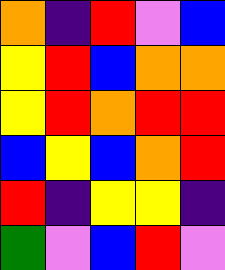[["orange", "indigo", "red", "violet", "blue"], ["yellow", "red", "blue", "orange", "orange"], ["yellow", "red", "orange", "red", "red"], ["blue", "yellow", "blue", "orange", "red"], ["red", "indigo", "yellow", "yellow", "indigo"], ["green", "violet", "blue", "red", "violet"]]